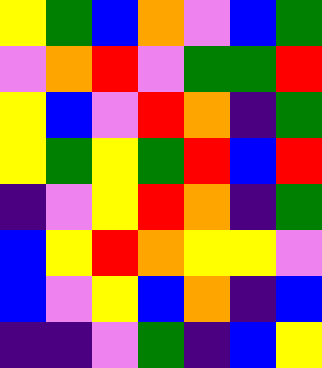[["yellow", "green", "blue", "orange", "violet", "blue", "green"], ["violet", "orange", "red", "violet", "green", "green", "red"], ["yellow", "blue", "violet", "red", "orange", "indigo", "green"], ["yellow", "green", "yellow", "green", "red", "blue", "red"], ["indigo", "violet", "yellow", "red", "orange", "indigo", "green"], ["blue", "yellow", "red", "orange", "yellow", "yellow", "violet"], ["blue", "violet", "yellow", "blue", "orange", "indigo", "blue"], ["indigo", "indigo", "violet", "green", "indigo", "blue", "yellow"]]